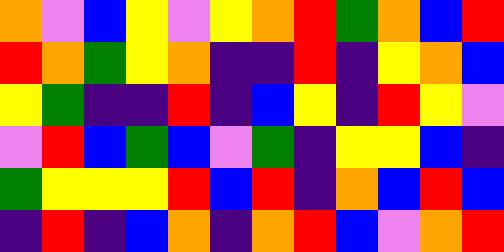[["orange", "violet", "blue", "yellow", "violet", "yellow", "orange", "red", "green", "orange", "blue", "red"], ["red", "orange", "green", "yellow", "orange", "indigo", "indigo", "red", "indigo", "yellow", "orange", "blue"], ["yellow", "green", "indigo", "indigo", "red", "indigo", "blue", "yellow", "indigo", "red", "yellow", "violet"], ["violet", "red", "blue", "green", "blue", "violet", "green", "indigo", "yellow", "yellow", "blue", "indigo"], ["green", "yellow", "yellow", "yellow", "red", "blue", "red", "indigo", "orange", "blue", "red", "blue"], ["indigo", "red", "indigo", "blue", "orange", "indigo", "orange", "red", "blue", "violet", "orange", "red"]]